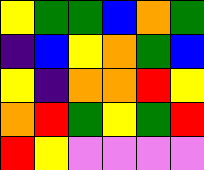[["yellow", "green", "green", "blue", "orange", "green"], ["indigo", "blue", "yellow", "orange", "green", "blue"], ["yellow", "indigo", "orange", "orange", "red", "yellow"], ["orange", "red", "green", "yellow", "green", "red"], ["red", "yellow", "violet", "violet", "violet", "violet"]]